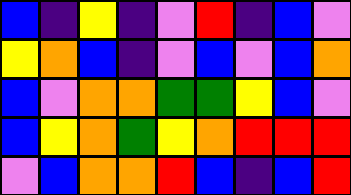[["blue", "indigo", "yellow", "indigo", "violet", "red", "indigo", "blue", "violet"], ["yellow", "orange", "blue", "indigo", "violet", "blue", "violet", "blue", "orange"], ["blue", "violet", "orange", "orange", "green", "green", "yellow", "blue", "violet"], ["blue", "yellow", "orange", "green", "yellow", "orange", "red", "red", "red"], ["violet", "blue", "orange", "orange", "red", "blue", "indigo", "blue", "red"]]